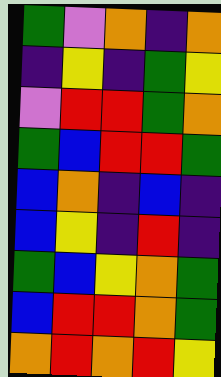[["green", "violet", "orange", "indigo", "orange"], ["indigo", "yellow", "indigo", "green", "yellow"], ["violet", "red", "red", "green", "orange"], ["green", "blue", "red", "red", "green"], ["blue", "orange", "indigo", "blue", "indigo"], ["blue", "yellow", "indigo", "red", "indigo"], ["green", "blue", "yellow", "orange", "green"], ["blue", "red", "red", "orange", "green"], ["orange", "red", "orange", "red", "yellow"]]